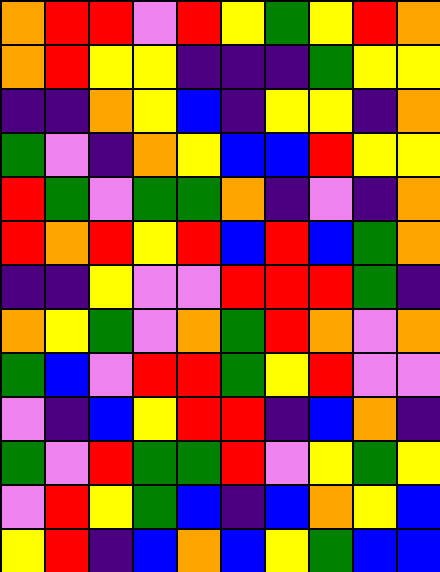[["orange", "red", "red", "violet", "red", "yellow", "green", "yellow", "red", "orange"], ["orange", "red", "yellow", "yellow", "indigo", "indigo", "indigo", "green", "yellow", "yellow"], ["indigo", "indigo", "orange", "yellow", "blue", "indigo", "yellow", "yellow", "indigo", "orange"], ["green", "violet", "indigo", "orange", "yellow", "blue", "blue", "red", "yellow", "yellow"], ["red", "green", "violet", "green", "green", "orange", "indigo", "violet", "indigo", "orange"], ["red", "orange", "red", "yellow", "red", "blue", "red", "blue", "green", "orange"], ["indigo", "indigo", "yellow", "violet", "violet", "red", "red", "red", "green", "indigo"], ["orange", "yellow", "green", "violet", "orange", "green", "red", "orange", "violet", "orange"], ["green", "blue", "violet", "red", "red", "green", "yellow", "red", "violet", "violet"], ["violet", "indigo", "blue", "yellow", "red", "red", "indigo", "blue", "orange", "indigo"], ["green", "violet", "red", "green", "green", "red", "violet", "yellow", "green", "yellow"], ["violet", "red", "yellow", "green", "blue", "indigo", "blue", "orange", "yellow", "blue"], ["yellow", "red", "indigo", "blue", "orange", "blue", "yellow", "green", "blue", "blue"]]